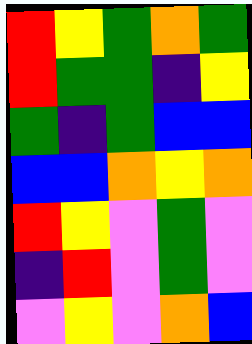[["red", "yellow", "green", "orange", "green"], ["red", "green", "green", "indigo", "yellow"], ["green", "indigo", "green", "blue", "blue"], ["blue", "blue", "orange", "yellow", "orange"], ["red", "yellow", "violet", "green", "violet"], ["indigo", "red", "violet", "green", "violet"], ["violet", "yellow", "violet", "orange", "blue"]]